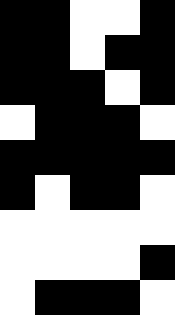[["black", "black", "white", "white", "black"], ["black", "black", "white", "black", "black"], ["black", "black", "black", "white", "black"], ["white", "black", "black", "black", "white"], ["black", "black", "black", "black", "black"], ["black", "white", "black", "black", "white"], ["white", "white", "white", "white", "white"], ["white", "white", "white", "white", "black"], ["white", "black", "black", "black", "white"]]